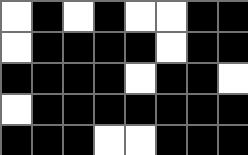[["white", "black", "white", "black", "white", "white", "black", "black"], ["white", "black", "black", "black", "black", "white", "black", "black"], ["black", "black", "black", "black", "white", "black", "black", "white"], ["white", "black", "black", "black", "black", "black", "black", "black"], ["black", "black", "black", "white", "white", "black", "black", "black"]]